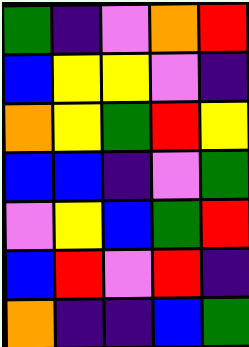[["green", "indigo", "violet", "orange", "red"], ["blue", "yellow", "yellow", "violet", "indigo"], ["orange", "yellow", "green", "red", "yellow"], ["blue", "blue", "indigo", "violet", "green"], ["violet", "yellow", "blue", "green", "red"], ["blue", "red", "violet", "red", "indigo"], ["orange", "indigo", "indigo", "blue", "green"]]